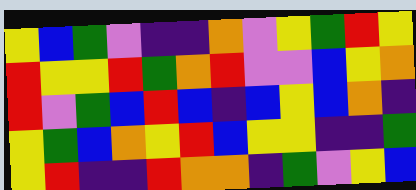[["yellow", "blue", "green", "violet", "indigo", "indigo", "orange", "violet", "yellow", "green", "red", "yellow"], ["red", "yellow", "yellow", "red", "green", "orange", "red", "violet", "violet", "blue", "yellow", "orange"], ["red", "violet", "green", "blue", "red", "blue", "indigo", "blue", "yellow", "blue", "orange", "indigo"], ["yellow", "green", "blue", "orange", "yellow", "red", "blue", "yellow", "yellow", "indigo", "indigo", "green"], ["yellow", "red", "indigo", "indigo", "red", "orange", "orange", "indigo", "green", "violet", "yellow", "blue"]]